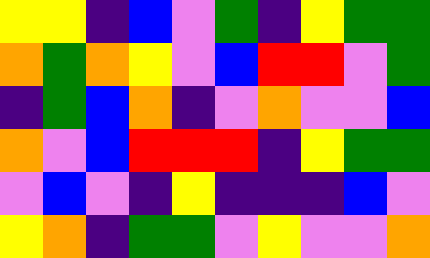[["yellow", "yellow", "indigo", "blue", "violet", "green", "indigo", "yellow", "green", "green"], ["orange", "green", "orange", "yellow", "violet", "blue", "red", "red", "violet", "green"], ["indigo", "green", "blue", "orange", "indigo", "violet", "orange", "violet", "violet", "blue"], ["orange", "violet", "blue", "red", "red", "red", "indigo", "yellow", "green", "green"], ["violet", "blue", "violet", "indigo", "yellow", "indigo", "indigo", "indigo", "blue", "violet"], ["yellow", "orange", "indigo", "green", "green", "violet", "yellow", "violet", "violet", "orange"]]